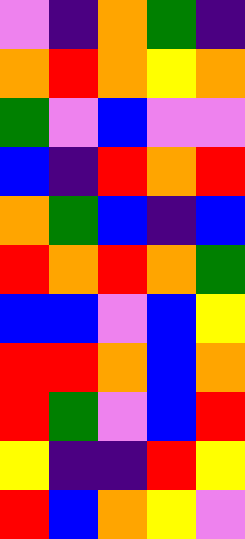[["violet", "indigo", "orange", "green", "indigo"], ["orange", "red", "orange", "yellow", "orange"], ["green", "violet", "blue", "violet", "violet"], ["blue", "indigo", "red", "orange", "red"], ["orange", "green", "blue", "indigo", "blue"], ["red", "orange", "red", "orange", "green"], ["blue", "blue", "violet", "blue", "yellow"], ["red", "red", "orange", "blue", "orange"], ["red", "green", "violet", "blue", "red"], ["yellow", "indigo", "indigo", "red", "yellow"], ["red", "blue", "orange", "yellow", "violet"]]